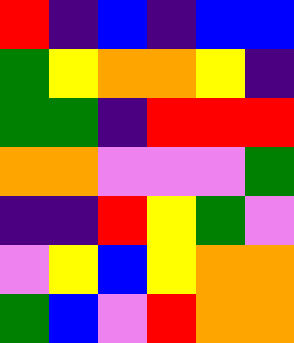[["red", "indigo", "blue", "indigo", "blue", "blue"], ["green", "yellow", "orange", "orange", "yellow", "indigo"], ["green", "green", "indigo", "red", "red", "red"], ["orange", "orange", "violet", "violet", "violet", "green"], ["indigo", "indigo", "red", "yellow", "green", "violet"], ["violet", "yellow", "blue", "yellow", "orange", "orange"], ["green", "blue", "violet", "red", "orange", "orange"]]